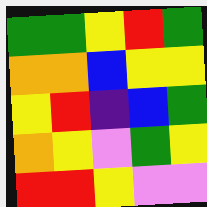[["green", "green", "yellow", "red", "green"], ["orange", "orange", "blue", "yellow", "yellow"], ["yellow", "red", "indigo", "blue", "green"], ["orange", "yellow", "violet", "green", "yellow"], ["red", "red", "yellow", "violet", "violet"]]